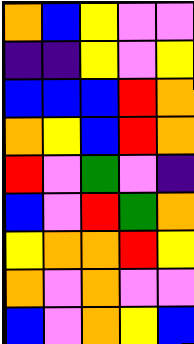[["orange", "blue", "yellow", "violet", "violet"], ["indigo", "indigo", "yellow", "violet", "yellow"], ["blue", "blue", "blue", "red", "orange"], ["orange", "yellow", "blue", "red", "orange"], ["red", "violet", "green", "violet", "indigo"], ["blue", "violet", "red", "green", "orange"], ["yellow", "orange", "orange", "red", "yellow"], ["orange", "violet", "orange", "violet", "violet"], ["blue", "violet", "orange", "yellow", "blue"]]